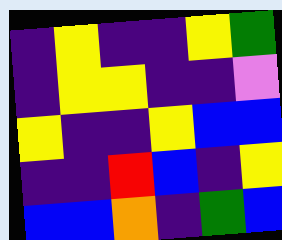[["indigo", "yellow", "indigo", "indigo", "yellow", "green"], ["indigo", "yellow", "yellow", "indigo", "indigo", "violet"], ["yellow", "indigo", "indigo", "yellow", "blue", "blue"], ["indigo", "indigo", "red", "blue", "indigo", "yellow"], ["blue", "blue", "orange", "indigo", "green", "blue"]]